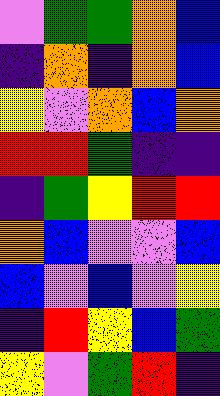[["violet", "green", "green", "orange", "blue"], ["indigo", "orange", "indigo", "orange", "blue"], ["yellow", "violet", "orange", "blue", "orange"], ["red", "red", "green", "indigo", "indigo"], ["indigo", "green", "yellow", "red", "red"], ["orange", "blue", "violet", "violet", "blue"], ["blue", "violet", "blue", "violet", "yellow"], ["indigo", "red", "yellow", "blue", "green"], ["yellow", "violet", "green", "red", "indigo"]]